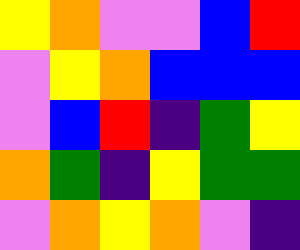[["yellow", "orange", "violet", "violet", "blue", "red"], ["violet", "yellow", "orange", "blue", "blue", "blue"], ["violet", "blue", "red", "indigo", "green", "yellow"], ["orange", "green", "indigo", "yellow", "green", "green"], ["violet", "orange", "yellow", "orange", "violet", "indigo"]]